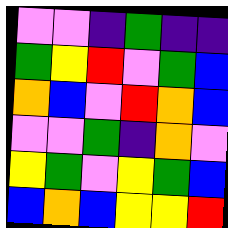[["violet", "violet", "indigo", "green", "indigo", "indigo"], ["green", "yellow", "red", "violet", "green", "blue"], ["orange", "blue", "violet", "red", "orange", "blue"], ["violet", "violet", "green", "indigo", "orange", "violet"], ["yellow", "green", "violet", "yellow", "green", "blue"], ["blue", "orange", "blue", "yellow", "yellow", "red"]]